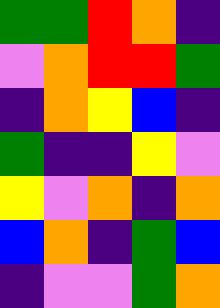[["green", "green", "red", "orange", "indigo"], ["violet", "orange", "red", "red", "green"], ["indigo", "orange", "yellow", "blue", "indigo"], ["green", "indigo", "indigo", "yellow", "violet"], ["yellow", "violet", "orange", "indigo", "orange"], ["blue", "orange", "indigo", "green", "blue"], ["indigo", "violet", "violet", "green", "orange"]]